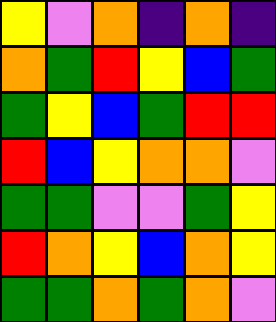[["yellow", "violet", "orange", "indigo", "orange", "indigo"], ["orange", "green", "red", "yellow", "blue", "green"], ["green", "yellow", "blue", "green", "red", "red"], ["red", "blue", "yellow", "orange", "orange", "violet"], ["green", "green", "violet", "violet", "green", "yellow"], ["red", "orange", "yellow", "blue", "orange", "yellow"], ["green", "green", "orange", "green", "orange", "violet"]]